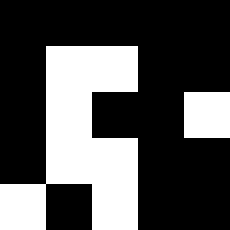[["black", "black", "black", "black", "black"], ["black", "white", "white", "black", "black"], ["black", "white", "black", "black", "white"], ["black", "white", "white", "black", "black"], ["white", "black", "white", "black", "black"]]